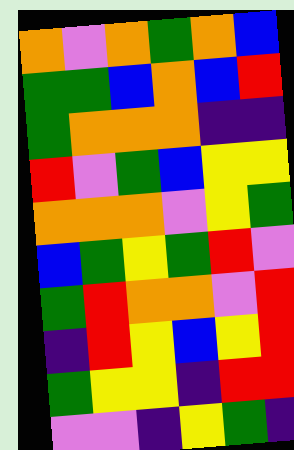[["orange", "violet", "orange", "green", "orange", "blue"], ["green", "green", "blue", "orange", "blue", "red"], ["green", "orange", "orange", "orange", "indigo", "indigo"], ["red", "violet", "green", "blue", "yellow", "yellow"], ["orange", "orange", "orange", "violet", "yellow", "green"], ["blue", "green", "yellow", "green", "red", "violet"], ["green", "red", "orange", "orange", "violet", "red"], ["indigo", "red", "yellow", "blue", "yellow", "red"], ["green", "yellow", "yellow", "indigo", "red", "red"], ["violet", "violet", "indigo", "yellow", "green", "indigo"]]